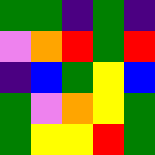[["green", "green", "indigo", "green", "indigo"], ["violet", "orange", "red", "green", "red"], ["indigo", "blue", "green", "yellow", "blue"], ["green", "violet", "orange", "yellow", "green"], ["green", "yellow", "yellow", "red", "green"]]